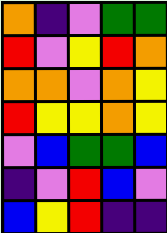[["orange", "indigo", "violet", "green", "green"], ["red", "violet", "yellow", "red", "orange"], ["orange", "orange", "violet", "orange", "yellow"], ["red", "yellow", "yellow", "orange", "yellow"], ["violet", "blue", "green", "green", "blue"], ["indigo", "violet", "red", "blue", "violet"], ["blue", "yellow", "red", "indigo", "indigo"]]